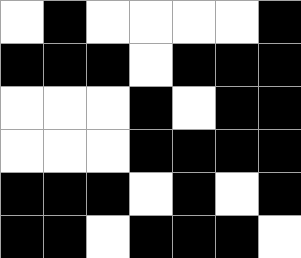[["white", "black", "white", "white", "white", "white", "black"], ["black", "black", "black", "white", "black", "black", "black"], ["white", "white", "white", "black", "white", "black", "black"], ["white", "white", "white", "black", "black", "black", "black"], ["black", "black", "black", "white", "black", "white", "black"], ["black", "black", "white", "black", "black", "black", "white"]]